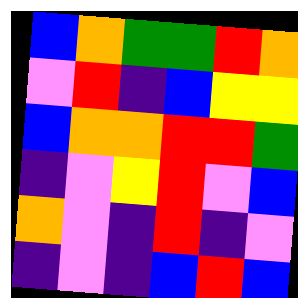[["blue", "orange", "green", "green", "red", "orange"], ["violet", "red", "indigo", "blue", "yellow", "yellow"], ["blue", "orange", "orange", "red", "red", "green"], ["indigo", "violet", "yellow", "red", "violet", "blue"], ["orange", "violet", "indigo", "red", "indigo", "violet"], ["indigo", "violet", "indigo", "blue", "red", "blue"]]